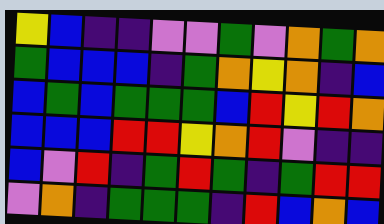[["yellow", "blue", "indigo", "indigo", "violet", "violet", "green", "violet", "orange", "green", "orange"], ["green", "blue", "blue", "blue", "indigo", "green", "orange", "yellow", "orange", "indigo", "blue"], ["blue", "green", "blue", "green", "green", "green", "blue", "red", "yellow", "red", "orange"], ["blue", "blue", "blue", "red", "red", "yellow", "orange", "red", "violet", "indigo", "indigo"], ["blue", "violet", "red", "indigo", "green", "red", "green", "indigo", "green", "red", "red"], ["violet", "orange", "indigo", "green", "green", "green", "indigo", "red", "blue", "orange", "blue"]]